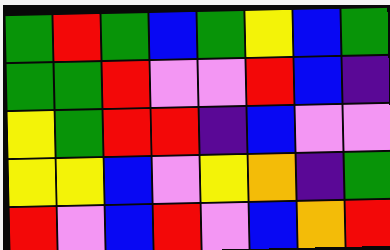[["green", "red", "green", "blue", "green", "yellow", "blue", "green"], ["green", "green", "red", "violet", "violet", "red", "blue", "indigo"], ["yellow", "green", "red", "red", "indigo", "blue", "violet", "violet"], ["yellow", "yellow", "blue", "violet", "yellow", "orange", "indigo", "green"], ["red", "violet", "blue", "red", "violet", "blue", "orange", "red"]]